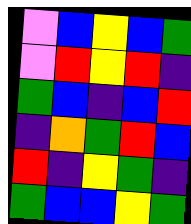[["violet", "blue", "yellow", "blue", "green"], ["violet", "red", "yellow", "red", "indigo"], ["green", "blue", "indigo", "blue", "red"], ["indigo", "orange", "green", "red", "blue"], ["red", "indigo", "yellow", "green", "indigo"], ["green", "blue", "blue", "yellow", "green"]]